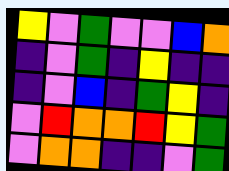[["yellow", "violet", "green", "violet", "violet", "blue", "orange"], ["indigo", "violet", "green", "indigo", "yellow", "indigo", "indigo"], ["indigo", "violet", "blue", "indigo", "green", "yellow", "indigo"], ["violet", "red", "orange", "orange", "red", "yellow", "green"], ["violet", "orange", "orange", "indigo", "indigo", "violet", "green"]]